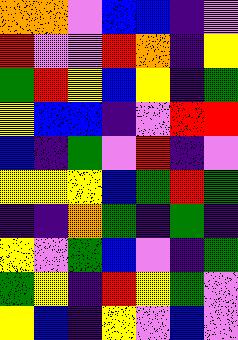[["orange", "orange", "violet", "blue", "blue", "indigo", "violet"], ["red", "violet", "violet", "red", "orange", "indigo", "yellow"], ["green", "red", "yellow", "blue", "yellow", "indigo", "green"], ["yellow", "blue", "blue", "indigo", "violet", "red", "red"], ["blue", "indigo", "green", "violet", "red", "indigo", "violet"], ["yellow", "yellow", "yellow", "blue", "green", "red", "green"], ["indigo", "indigo", "orange", "green", "indigo", "green", "indigo"], ["yellow", "violet", "green", "blue", "violet", "indigo", "green"], ["green", "yellow", "indigo", "red", "yellow", "green", "violet"], ["yellow", "blue", "indigo", "yellow", "violet", "blue", "violet"]]